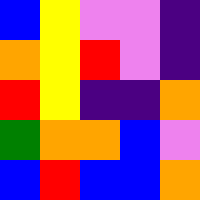[["blue", "yellow", "violet", "violet", "indigo"], ["orange", "yellow", "red", "violet", "indigo"], ["red", "yellow", "indigo", "indigo", "orange"], ["green", "orange", "orange", "blue", "violet"], ["blue", "red", "blue", "blue", "orange"]]